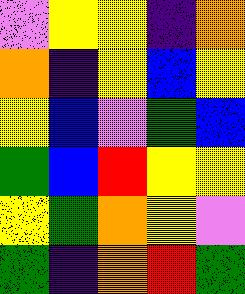[["violet", "yellow", "yellow", "indigo", "orange"], ["orange", "indigo", "yellow", "blue", "yellow"], ["yellow", "blue", "violet", "green", "blue"], ["green", "blue", "red", "yellow", "yellow"], ["yellow", "green", "orange", "yellow", "violet"], ["green", "indigo", "orange", "red", "green"]]